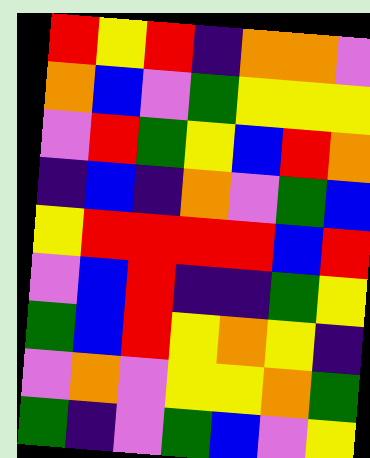[["red", "yellow", "red", "indigo", "orange", "orange", "violet"], ["orange", "blue", "violet", "green", "yellow", "yellow", "yellow"], ["violet", "red", "green", "yellow", "blue", "red", "orange"], ["indigo", "blue", "indigo", "orange", "violet", "green", "blue"], ["yellow", "red", "red", "red", "red", "blue", "red"], ["violet", "blue", "red", "indigo", "indigo", "green", "yellow"], ["green", "blue", "red", "yellow", "orange", "yellow", "indigo"], ["violet", "orange", "violet", "yellow", "yellow", "orange", "green"], ["green", "indigo", "violet", "green", "blue", "violet", "yellow"]]